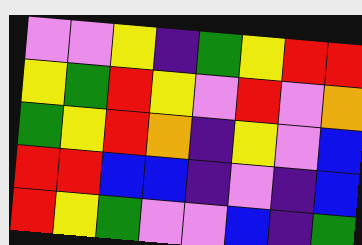[["violet", "violet", "yellow", "indigo", "green", "yellow", "red", "red"], ["yellow", "green", "red", "yellow", "violet", "red", "violet", "orange"], ["green", "yellow", "red", "orange", "indigo", "yellow", "violet", "blue"], ["red", "red", "blue", "blue", "indigo", "violet", "indigo", "blue"], ["red", "yellow", "green", "violet", "violet", "blue", "indigo", "green"]]